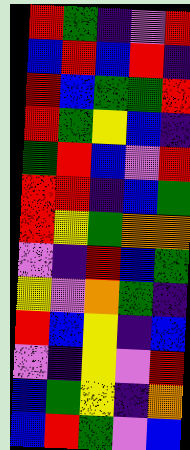[["red", "green", "indigo", "violet", "red"], ["blue", "red", "blue", "red", "indigo"], ["red", "blue", "green", "green", "red"], ["red", "green", "yellow", "blue", "indigo"], ["green", "red", "blue", "violet", "red"], ["red", "red", "indigo", "blue", "green"], ["red", "yellow", "green", "orange", "orange"], ["violet", "indigo", "red", "blue", "green"], ["yellow", "violet", "orange", "green", "indigo"], ["red", "blue", "yellow", "indigo", "blue"], ["violet", "indigo", "yellow", "violet", "red"], ["blue", "green", "yellow", "indigo", "orange"], ["blue", "red", "green", "violet", "blue"]]